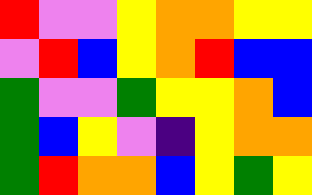[["red", "violet", "violet", "yellow", "orange", "orange", "yellow", "yellow"], ["violet", "red", "blue", "yellow", "orange", "red", "blue", "blue"], ["green", "violet", "violet", "green", "yellow", "yellow", "orange", "blue"], ["green", "blue", "yellow", "violet", "indigo", "yellow", "orange", "orange"], ["green", "red", "orange", "orange", "blue", "yellow", "green", "yellow"]]